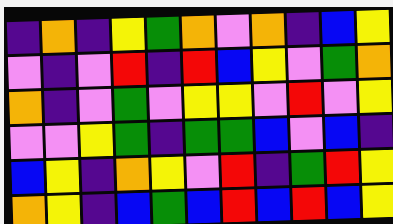[["indigo", "orange", "indigo", "yellow", "green", "orange", "violet", "orange", "indigo", "blue", "yellow"], ["violet", "indigo", "violet", "red", "indigo", "red", "blue", "yellow", "violet", "green", "orange"], ["orange", "indigo", "violet", "green", "violet", "yellow", "yellow", "violet", "red", "violet", "yellow"], ["violet", "violet", "yellow", "green", "indigo", "green", "green", "blue", "violet", "blue", "indigo"], ["blue", "yellow", "indigo", "orange", "yellow", "violet", "red", "indigo", "green", "red", "yellow"], ["orange", "yellow", "indigo", "blue", "green", "blue", "red", "blue", "red", "blue", "yellow"]]